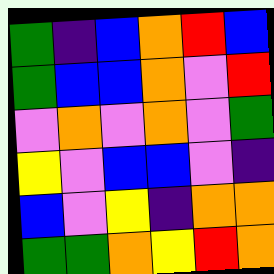[["green", "indigo", "blue", "orange", "red", "blue"], ["green", "blue", "blue", "orange", "violet", "red"], ["violet", "orange", "violet", "orange", "violet", "green"], ["yellow", "violet", "blue", "blue", "violet", "indigo"], ["blue", "violet", "yellow", "indigo", "orange", "orange"], ["green", "green", "orange", "yellow", "red", "orange"]]